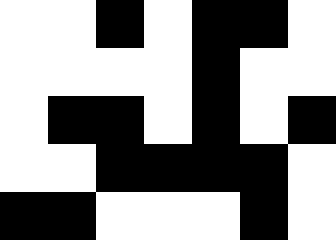[["white", "white", "black", "white", "black", "black", "white"], ["white", "white", "white", "white", "black", "white", "white"], ["white", "black", "black", "white", "black", "white", "black"], ["white", "white", "black", "black", "black", "black", "white"], ["black", "black", "white", "white", "white", "black", "white"]]